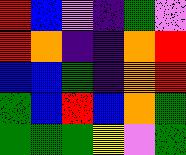[["red", "blue", "violet", "indigo", "green", "violet"], ["red", "orange", "indigo", "indigo", "orange", "red"], ["blue", "blue", "green", "indigo", "orange", "red"], ["green", "blue", "red", "blue", "orange", "green"], ["green", "green", "green", "yellow", "violet", "green"]]